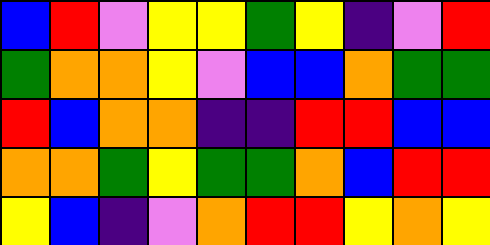[["blue", "red", "violet", "yellow", "yellow", "green", "yellow", "indigo", "violet", "red"], ["green", "orange", "orange", "yellow", "violet", "blue", "blue", "orange", "green", "green"], ["red", "blue", "orange", "orange", "indigo", "indigo", "red", "red", "blue", "blue"], ["orange", "orange", "green", "yellow", "green", "green", "orange", "blue", "red", "red"], ["yellow", "blue", "indigo", "violet", "orange", "red", "red", "yellow", "orange", "yellow"]]